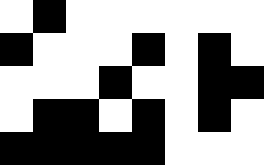[["white", "black", "white", "white", "white", "white", "white", "white"], ["black", "white", "white", "white", "black", "white", "black", "white"], ["white", "white", "white", "black", "white", "white", "black", "black"], ["white", "black", "black", "white", "black", "white", "black", "white"], ["black", "black", "black", "black", "black", "white", "white", "white"]]